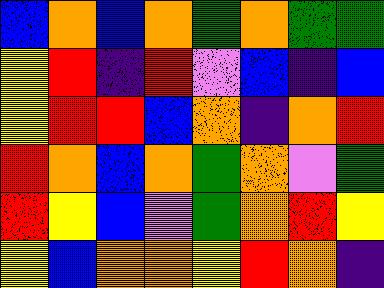[["blue", "orange", "blue", "orange", "green", "orange", "green", "green"], ["yellow", "red", "indigo", "red", "violet", "blue", "indigo", "blue"], ["yellow", "red", "red", "blue", "orange", "indigo", "orange", "red"], ["red", "orange", "blue", "orange", "green", "orange", "violet", "green"], ["red", "yellow", "blue", "violet", "green", "orange", "red", "yellow"], ["yellow", "blue", "orange", "orange", "yellow", "red", "orange", "indigo"]]